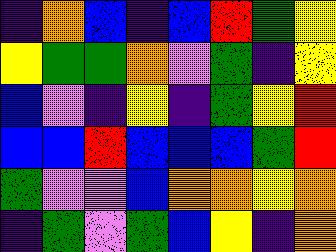[["indigo", "orange", "blue", "indigo", "blue", "red", "green", "yellow"], ["yellow", "green", "green", "orange", "violet", "green", "indigo", "yellow"], ["blue", "violet", "indigo", "yellow", "indigo", "green", "yellow", "red"], ["blue", "blue", "red", "blue", "blue", "blue", "green", "red"], ["green", "violet", "violet", "blue", "orange", "orange", "yellow", "orange"], ["indigo", "green", "violet", "green", "blue", "yellow", "indigo", "orange"]]